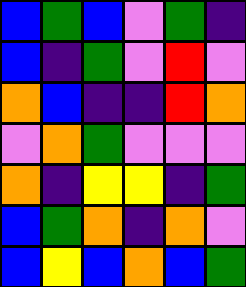[["blue", "green", "blue", "violet", "green", "indigo"], ["blue", "indigo", "green", "violet", "red", "violet"], ["orange", "blue", "indigo", "indigo", "red", "orange"], ["violet", "orange", "green", "violet", "violet", "violet"], ["orange", "indigo", "yellow", "yellow", "indigo", "green"], ["blue", "green", "orange", "indigo", "orange", "violet"], ["blue", "yellow", "blue", "orange", "blue", "green"]]